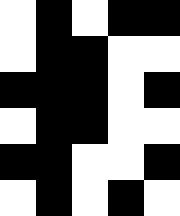[["white", "black", "white", "black", "black"], ["white", "black", "black", "white", "white"], ["black", "black", "black", "white", "black"], ["white", "black", "black", "white", "white"], ["black", "black", "white", "white", "black"], ["white", "black", "white", "black", "white"]]